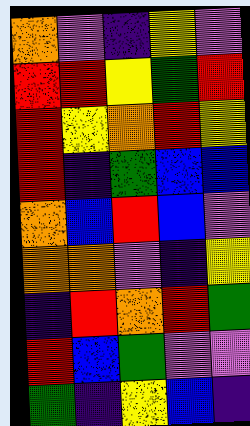[["orange", "violet", "indigo", "yellow", "violet"], ["red", "red", "yellow", "green", "red"], ["red", "yellow", "orange", "red", "yellow"], ["red", "indigo", "green", "blue", "blue"], ["orange", "blue", "red", "blue", "violet"], ["orange", "orange", "violet", "indigo", "yellow"], ["indigo", "red", "orange", "red", "green"], ["red", "blue", "green", "violet", "violet"], ["green", "indigo", "yellow", "blue", "indigo"]]